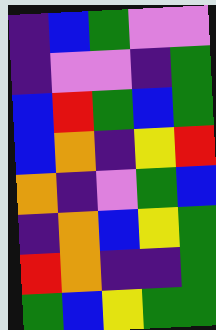[["indigo", "blue", "green", "violet", "violet"], ["indigo", "violet", "violet", "indigo", "green"], ["blue", "red", "green", "blue", "green"], ["blue", "orange", "indigo", "yellow", "red"], ["orange", "indigo", "violet", "green", "blue"], ["indigo", "orange", "blue", "yellow", "green"], ["red", "orange", "indigo", "indigo", "green"], ["green", "blue", "yellow", "green", "green"]]